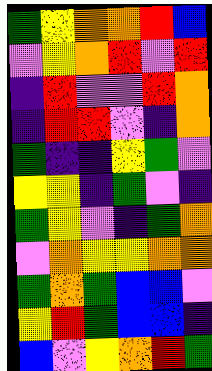[["green", "yellow", "orange", "orange", "red", "blue"], ["violet", "yellow", "orange", "red", "violet", "red"], ["indigo", "red", "violet", "violet", "red", "orange"], ["indigo", "red", "red", "violet", "indigo", "orange"], ["green", "indigo", "indigo", "yellow", "green", "violet"], ["yellow", "yellow", "indigo", "green", "violet", "indigo"], ["green", "yellow", "violet", "indigo", "green", "orange"], ["violet", "orange", "yellow", "yellow", "orange", "orange"], ["green", "orange", "green", "blue", "blue", "violet"], ["yellow", "red", "green", "blue", "blue", "indigo"], ["blue", "violet", "yellow", "orange", "red", "green"]]